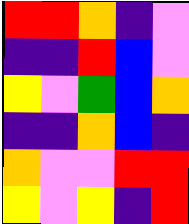[["red", "red", "orange", "indigo", "violet"], ["indigo", "indigo", "red", "blue", "violet"], ["yellow", "violet", "green", "blue", "orange"], ["indigo", "indigo", "orange", "blue", "indigo"], ["orange", "violet", "violet", "red", "red"], ["yellow", "violet", "yellow", "indigo", "red"]]